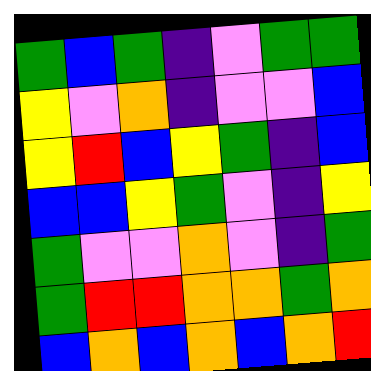[["green", "blue", "green", "indigo", "violet", "green", "green"], ["yellow", "violet", "orange", "indigo", "violet", "violet", "blue"], ["yellow", "red", "blue", "yellow", "green", "indigo", "blue"], ["blue", "blue", "yellow", "green", "violet", "indigo", "yellow"], ["green", "violet", "violet", "orange", "violet", "indigo", "green"], ["green", "red", "red", "orange", "orange", "green", "orange"], ["blue", "orange", "blue", "orange", "blue", "orange", "red"]]